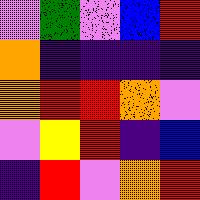[["violet", "green", "violet", "blue", "red"], ["orange", "indigo", "indigo", "indigo", "indigo"], ["orange", "red", "red", "orange", "violet"], ["violet", "yellow", "red", "indigo", "blue"], ["indigo", "red", "violet", "orange", "red"]]